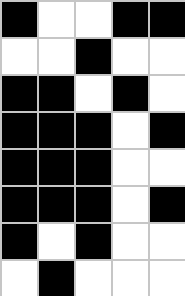[["black", "white", "white", "black", "black"], ["white", "white", "black", "white", "white"], ["black", "black", "white", "black", "white"], ["black", "black", "black", "white", "black"], ["black", "black", "black", "white", "white"], ["black", "black", "black", "white", "black"], ["black", "white", "black", "white", "white"], ["white", "black", "white", "white", "white"]]